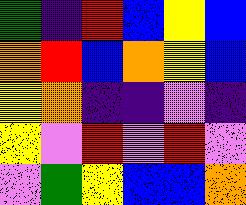[["green", "indigo", "red", "blue", "yellow", "blue"], ["orange", "red", "blue", "orange", "yellow", "blue"], ["yellow", "orange", "indigo", "indigo", "violet", "indigo"], ["yellow", "violet", "red", "violet", "red", "violet"], ["violet", "green", "yellow", "blue", "blue", "orange"]]